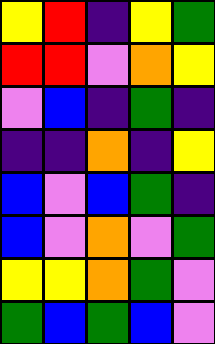[["yellow", "red", "indigo", "yellow", "green"], ["red", "red", "violet", "orange", "yellow"], ["violet", "blue", "indigo", "green", "indigo"], ["indigo", "indigo", "orange", "indigo", "yellow"], ["blue", "violet", "blue", "green", "indigo"], ["blue", "violet", "orange", "violet", "green"], ["yellow", "yellow", "orange", "green", "violet"], ["green", "blue", "green", "blue", "violet"]]